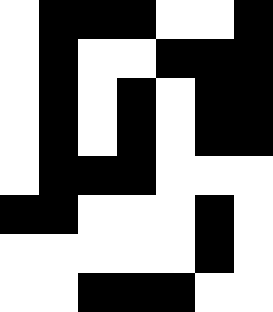[["white", "black", "black", "black", "white", "white", "black"], ["white", "black", "white", "white", "black", "black", "black"], ["white", "black", "white", "black", "white", "black", "black"], ["white", "black", "white", "black", "white", "black", "black"], ["white", "black", "black", "black", "white", "white", "white"], ["black", "black", "white", "white", "white", "black", "white"], ["white", "white", "white", "white", "white", "black", "white"], ["white", "white", "black", "black", "black", "white", "white"]]